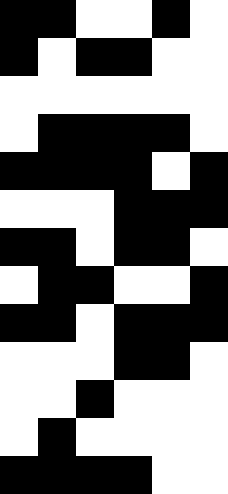[["black", "black", "white", "white", "black", "white"], ["black", "white", "black", "black", "white", "white"], ["white", "white", "white", "white", "white", "white"], ["white", "black", "black", "black", "black", "white"], ["black", "black", "black", "black", "white", "black"], ["white", "white", "white", "black", "black", "black"], ["black", "black", "white", "black", "black", "white"], ["white", "black", "black", "white", "white", "black"], ["black", "black", "white", "black", "black", "black"], ["white", "white", "white", "black", "black", "white"], ["white", "white", "black", "white", "white", "white"], ["white", "black", "white", "white", "white", "white"], ["black", "black", "black", "black", "white", "white"]]